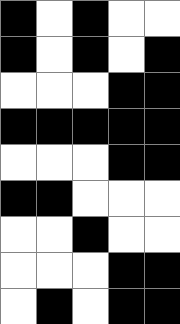[["black", "white", "black", "white", "white"], ["black", "white", "black", "white", "black"], ["white", "white", "white", "black", "black"], ["black", "black", "black", "black", "black"], ["white", "white", "white", "black", "black"], ["black", "black", "white", "white", "white"], ["white", "white", "black", "white", "white"], ["white", "white", "white", "black", "black"], ["white", "black", "white", "black", "black"]]